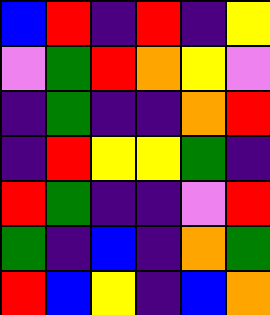[["blue", "red", "indigo", "red", "indigo", "yellow"], ["violet", "green", "red", "orange", "yellow", "violet"], ["indigo", "green", "indigo", "indigo", "orange", "red"], ["indigo", "red", "yellow", "yellow", "green", "indigo"], ["red", "green", "indigo", "indigo", "violet", "red"], ["green", "indigo", "blue", "indigo", "orange", "green"], ["red", "blue", "yellow", "indigo", "blue", "orange"]]